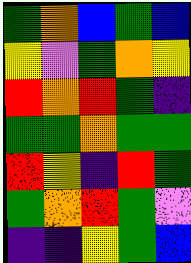[["green", "orange", "blue", "green", "blue"], ["yellow", "violet", "green", "orange", "yellow"], ["red", "orange", "red", "green", "indigo"], ["green", "green", "orange", "green", "green"], ["red", "yellow", "indigo", "red", "green"], ["green", "orange", "red", "green", "violet"], ["indigo", "indigo", "yellow", "green", "blue"]]